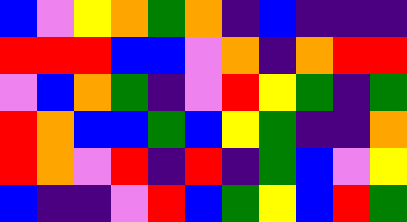[["blue", "violet", "yellow", "orange", "green", "orange", "indigo", "blue", "indigo", "indigo", "indigo"], ["red", "red", "red", "blue", "blue", "violet", "orange", "indigo", "orange", "red", "red"], ["violet", "blue", "orange", "green", "indigo", "violet", "red", "yellow", "green", "indigo", "green"], ["red", "orange", "blue", "blue", "green", "blue", "yellow", "green", "indigo", "indigo", "orange"], ["red", "orange", "violet", "red", "indigo", "red", "indigo", "green", "blue", "violet", "yellow"], ["blue", "indigo", "indigo", "violet", "red", "blue", "green", "yellow", "blue", "red", "green"]]